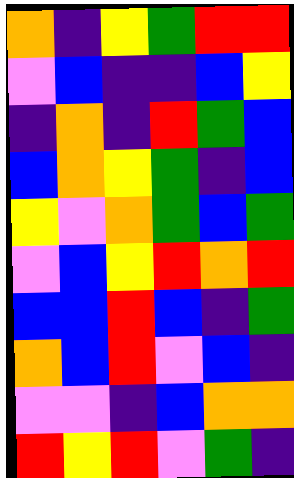[["orange", "indigo", "yellow", "green", "red", "red"], ["violet", "blue", "indigo", "indigo", "blue", "yellow"], ["indigo", "orange", "indigo", "red", "green", "blue"], ["blue", "orange", "yellow", "green", "indigo", "blue"], ["yellow", "violet", "orange", "green", "blue", "green"], ["violet", "blue", "yellow", "red", "orange", "red"], ["blue", "blue", "red", "blue", "indigo", "green"], ["orange", "blue", "red", "violet", "blue", "indigo"], ["violet", "violet", "indigo", "blue", "orange", "orange"], ["red", "yellow", "red", "violet", "green", "indigo"]]